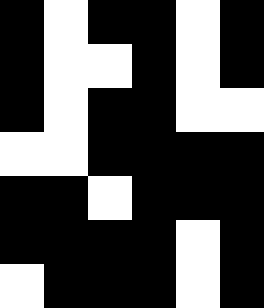[["black", "white", "black", "black", "white", "black"], ["black", "white", "white", "black", "white", "black"], ["black", "white", "black", "black", "white", "white"], ["white", "white", "black", "black", "black", "black"], ["black", "black", "white", "black", "black", "black"], ["black", "black", "black", "black", "white", "black"], ["white", "black", "black", "black", "white", "black"]]